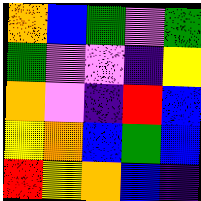[["orange", "blue", "green", "violet", "green"], ["green", "violet", "violet", "indigo", "yellow"], ["orange", "violet", "indigo", "red", "blue"], ["yellow", "orange", "blue", "green", "blue"], ["red", "yellow", "orange", "blue", "indigo"]]